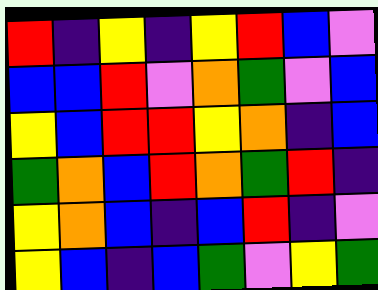[["red", "indigo", "yellow", "indigo", "yellow", "red", "blue", "violet"], ["blue", "blue", "red", "violet", "orange", "green", "violet", "blue"], ["yellow", "blue", "red", "red", "yellow", "orange", "indigo", "blue"], ["green", "orange", "blue", "red", "orange", "green", "red", "indigo"], ["yellow", "orange", "blue", "indigo", "blue", "red", "indigo", "violet"], ["yellow", "blue", "indigo", "blue", "green", "violet", "yellow", "green"]]